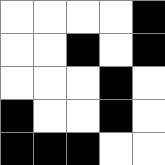[["white", "white", "white", "white", "black"], ["white", "white", "black", "white", "black"], ["white", "white", "white", "black", "white"], ["black", "white", "white", "black", "white"], ["black", "black", "black", "white", "white"]]